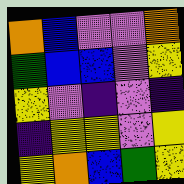[["orange", "blue", "violet", "violet", "orange"], ["green", "blue", "blue", "violet", "yellow"], ["yellow", "violet", "indigo", "violet", "indigo"], ["indigo", "yellow", "yellow", "violet", "yellow"], ["yellow", "orange", "blue", "green", "yellow"]]